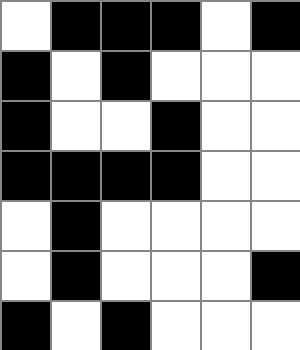[["white", "black", "black", "black", "white", "black"], ["black", "white", "black", "white", "white", "white"], ["black", "white", "white", "black", "white", "white"], ["black", "black", "black", "black", "white", "white"], ["white", "black", "white", "white", "white", "white"], ["white", "black", "white", "white", "white", "black"], ["black", "white", "black", "white", "white", "white"]]